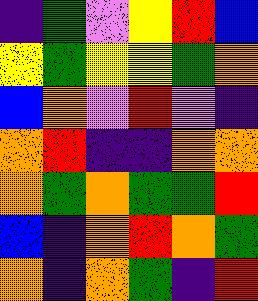[["indigo", "green", "violet", "yellow", "red", "blue"], ["yellow", "green", "yellow", "yellow", "green", "orange"], ["blue", "orange", "violet", "red", "violet", "indigo"], ["orange", "red", "indigo", "indigo", "orange", "orange"], ["orange", "green", "orange", "green", "green", "red"], ["blue", "indigo", "orange", "red", "orange", "green"], ["orange", "indigo", "orange", "green", "indigo", "red"]]